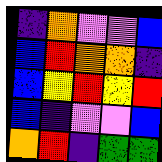[["indigo", "orange", "violet", "violet", "blue"], ["blue", "red", "orange", "orange", "indigo"], ["blue", "yellow", "red", "yellow", "red"], ["blue", "indigo", "violet", "violet", "blue"], ["orange", "red", "indigo", "green", "green"]]